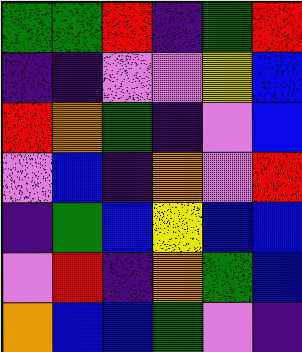[["green", "green", "red", "indigo", "green", "red"], ["indigo", "indigo", "violet", "violet", "yellow", "blue"], ["red", "orange", "green", "indigo", "violet", "blue"], ["violet", "blue", "indigo", "orange", "violet", "red"], ["indigo", "green", "blue", "yellow", "blue", "blue"], ["violet", "red", "indigo", "orange", "green", "blue"], ["orange", "blue", "blue", "green", "violet", "indigo"]]